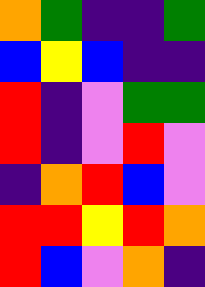[["orange", "green", "indigo", "indigo", "green"], ["blue", "yellow", "blue", "indigo", "indigo"], ["red", "indigo", "violet", "green", "green"], ["red", "indigo", "violet", "red", "violet"], ["indigo", "orange", "red", "blue", "violet"], ["red", "red", "yellow", "red", "orange"], ["red", "blue", "violet", "orange", "indigo"]]